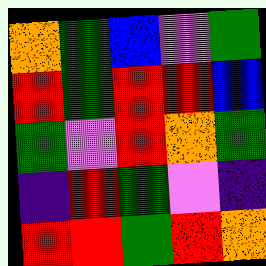[["orange", "green", "blue", "violet", "green"], ["red", "green", "red", "red", "blue"], ["green", "violet", "red", "orange", "green"], ["indigo", "red", "green", "violet", "indigo"], ["red", "red", "green", "red", "orange"]]